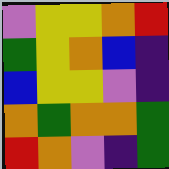[["violet", "yellow", "yellow", "orange", "red"], ["green", "yellow", "orange", "blue", "indigo"], ["blue", "yellow", "yellow", "violet", "indigo"], ["orange", "green", "orange", "orange", "green"], ["red", "orange", "violet", "indigo", "green"]]